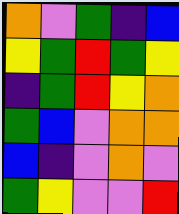[["orange", "violet", "green", "indigo", "blue"], ["yellow", "green", "red", "green", "yellow"], ["indigo", "green", "red", "yellow", "orange"], ["green", "blue", "violet", "orange", "orange"], ["blue", "indigo", "violet", "orange", "violet"], ["green", "yellow", "violet", "violet", "red"]]